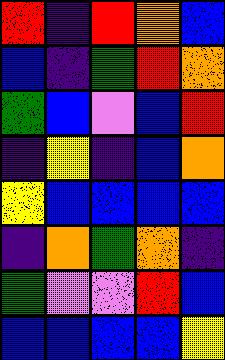[["red", "indigo", "red", "orange", "blue"], ["blue", "indigo", "green", "red", "orange"], ["green", "blue", "violet", "blue", "red"], ["indigo", "yellow", "indigo", "blue", "orange"], ["yellow", "blue", "blue", "blue", "blue"], ["indigo", "orange", "green", "orange", "indigo"], ["green", "violet", "violet", "red", "blue"], ["blue", "blue", "blue", "blue", "yellow"]]